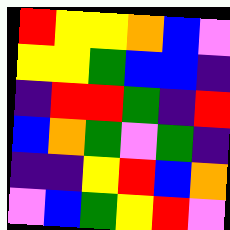[["red", "yellow", "yellow", "orange", "blue", "violet"], ["yellow", "yellow", "green", "blue", "blue", "indigo"], ["indigo", "red", "red", "green", "indigo", "red"], ["blue", "orange", "green", "violet", "green", "indigo"], ["indigo", "indigo", "yellow", "red", "blue", "orange"], ["violet", "blue", "green", "yellow", "red", "violet"]]